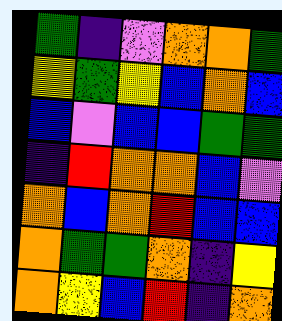[["green", "indigo", "violet", "orange", "orange", "green"], ["yellow", "green", "yellow", "blue", "orange", "blue"], ["blue", "violet", "blue", "blue", "green", "green"], ["indigo", "red", "orange", "orange", "blue", "violet"], ["orange", "blue", "orange", "red", "blue", "blue"], ["orange", "green", "green", "orange", "indigo", "yellow"], ["orange", "yellow", "blue", "red", "indigo", "orange"]]